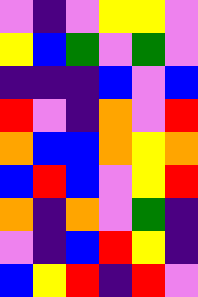[["violet", "indigo", "violet", "yellow", "yellow", "violet"], ["yellow", "blue", "green", "violet", "green", "violet"], ["indigo", "indigo", "indigo", "blue", "violet", "blue"], ["red", "violet", "indigo", "orange", "violet", "red"], ["orange", "blue", "blue", "orange", "yellow", "orange"], ["blue", "red", "blue", "violet", "yellow", "red"], ["orange", "indigo", "orange", "violet", "green", "indigo"], ["violet", "indigo", "blue", "red", "yellow", "indigo"], ["blue", "yellow", "red", "indigo", "red", "violet"]]